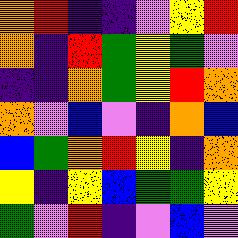[["orange", "red", "indigo", "indigo", "violet", "yellow", "red"], ["orange", "indigo", "red", "green", "yellow", "green", "violet"], ["indigo", "indigo", "orange", "green", "yellow", "red", "orange"], ["orange", "violet", "blue", "violet", "indigo", "orange", "blue"], ["blue", "green", "orange", "red", "yellow", "indigo", "orange"], ["yellow", "indigo", "yellow", "blue", "green", "green", "yellow"], ["green", "violet", "red", "indigo", "violet", "blue", "violet"]]